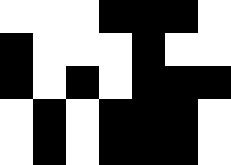[["white", "white", "white", "black", "black", "black", "white"], ["black", "white", "white", "white", "black", "white", "white"], ["black", "white", "black", "white", "black", "black", "black"], ["white", "black", "white", "black", "black", "black", "white"], ["white", "black", "white", "black", "black", "black", "white"]]